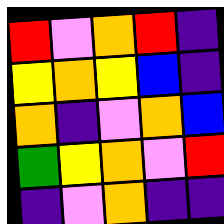[["red", "violet", "orange", "red", "indigo"], ["yellow", "orange", "yellow", "blue", "indigo"], ["orange", "indigo", "violet", "orange", "blue"], ["green", "yellow", "orange", "violet", "red"], ["indigo", "violet", "orange", "indigo", "indigo"]]